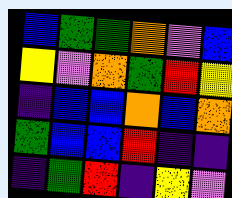[["blue", "green", "green", "orange", "violet", "blue"], ["yellow", "violet", "orange", "green", "red", "yellow"], ["indigo", "blue", "blue", "orange", "blue", "orange"], ["green", "blue", "blue", "red", "indigo", "indigo"], ["indigo", "green", "red", "indigo", "yellow", "violet"]]